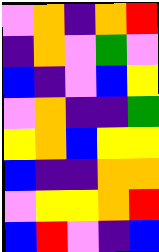[["violet", "orange", "indigo", "orange", "red"], ["indigo", "orange", "violet", "green", "violet"], ["blue", "indigo", "violet", "blue", "yellow"], ["violet", "orange", "indigo", "indigo", "green"], ["yellow", "orange", "blue", "yellow", "yellow"], ["blue", "indigo", "indigo", "orange", "orange"], ["violet", "yellow", "yellow", "orange", "red"], ["blue", "red", "violet", "indigo", "blue"]]